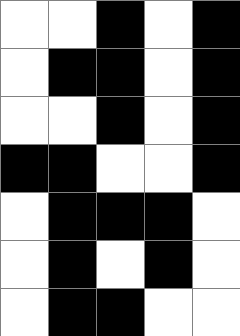[["white", "white", "black", "white", "black"], ["white", "black", "black", "white", "black"], ["white", "white", "black", "white", "black"], ["black", "black", "white", "white", "black"], ["white", "black", "black", "black", "white"], ["white", "black", "white", "black", "white"], ["white", "black", "black", "white", "white"]]